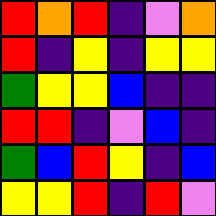[["red", "orange", "red", "indigo", "violet", "orange"], ["red", "indigo", "yellow", "indigo", "yellow", "yellow"], ["green", "yellow", "yellow", "blue", "indigo", "indigo"], ["red", "red", "indigo", "violet", "blue", "indigo"], ["green", "blue", "red", "yellow", "indigo", "blue"], ["yellow", "yellow", "red", "indigo", "red", "violet"]]